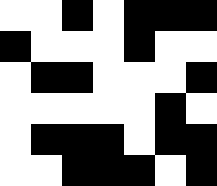[["white", "white", "black", "white", "black", "black", "black"], ["black", "white", "white", "white", "black", "white", "white"], ["white", "black", "black", "white", "white", "white", "black"], ["white", "white", "white", "white", "white", "black", "white"], ["white", "black", "black", "black", "white", "black", "black"], ["white", "white", "black", "black", "black", "white", "black"]]